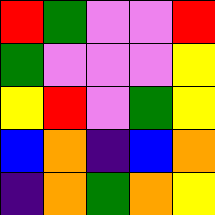[["red", "green", "violet", "violet", "red"], ["green", "violet", "violet", "violet", "yellow"], ["yellow", "red", "violet", "green", "yellow"], ["blue", "orange", "indigo", "blue", "orange"], ["indigo", "orange", "green", "orange", "yellow"]]